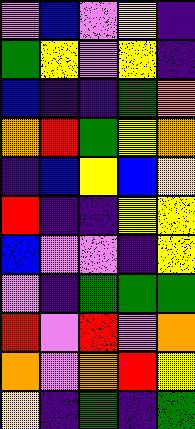[["violet", "blue", "violet", "yellow", "indigo"], ["green", "yellow", "violet", "yellow", "indigo"], ["blue", "indigo", "indigo", "green", "orange"], ["orange", "red", "green", "yellow", "orange"], ["indigo", "blue", "yellow", "blue", "yellow"], ["red", "indigo", "indigo", "yellow", "yellow"], ["blue", "violet", "violet", "indigo", "yellow"], ["violet", "indigo", "green", "green", "green"], ["red", "violet", "red", "violet", "orange"], ["orange", "violet", "orange", "red", "yellow"], ["yellow", "indigo", "green", "indigo", "green"]]